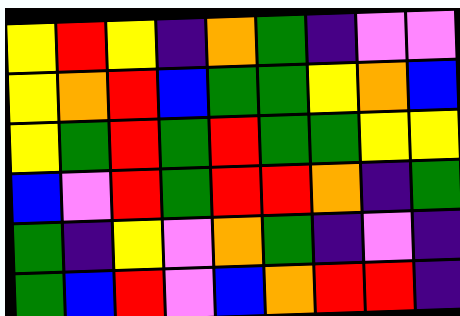[["yellow", "red", "yellow", "indigo", "orange", "green", "indigo", "violet", "violet"], ["yellow", "orange", "red", "blue", "green", "green", "yellow", "orange", "blue"], ["yellow", "green", "red", "green", "red", "green", "green", "yellow", "yellow"], ["blue", "violet", "red", "green", "red", "red", "orange", "indigo", "green"], ["green", "indigo", "yellow", "violet", "orange", "green", "indigo", "violet", "indigo"], ["green", "blue", "red", "violet", "blue", "orange", "red", "red", "indigo"]]